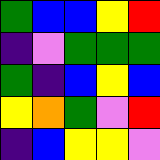[["green", "blue", "blue", "yellow", "red"], ["indigo", "violet", "green", "green", "green"], ["green", "indigo", "blue", "yellow", "blue"], ["yellow", "orange", "green", "violet", "red"], ["indigo", "blue", "yellow", "yellow", "violet"]]